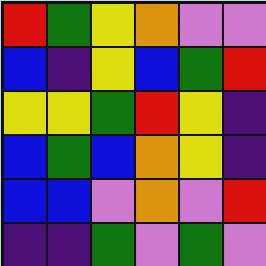[["red", "green", "yellow", "orange", "violet", "violet"], ["blue", "indigo", "yellow", "blue", "green", "red"], ["yellow", "yellow", "green", "red", "yellow", "indigo"], ["blue", "green", "blue", "orange", "yellow", "indigo"], ["blue", "blue", "violet", "orange", "violet", "red"], ["indigo", "indigo", "green", "violet", "green", "violet"]]